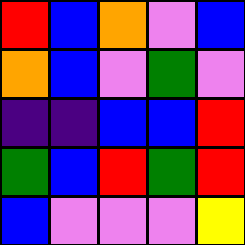[["red", "blue", "orange", "violet", "blue"], ["orange", "blue", "violet", "green", "violet"], ["indigo", "indigo", "blue", "blue", "red"], ["green", "blue", "red", "green", "red"], ["blue", "violet", "violet", "violet", "yellow"]]